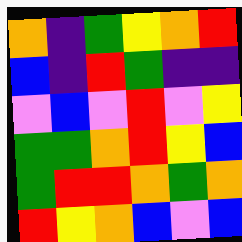[["orange", "indigo", "green", "yellow", "orange", "red"], ["blue", "indigo", "red", "green", "indigo", "indigo"], ["violet", "blue", "violet", "red", "violet", "yellow"], ["green", "green", "orange", "red", "yellow", "blue"], ["green", "red", "red", "orange", "green", "orange"], ["red", "yellow", "orange", "blue", "violet", "blue"]]